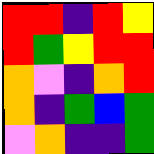[["red", "red", "indigo", "red", "yellow"], ["red", "green", "yellow", "red", "red"], ["orange", "violet", "indigo", "orange", "red"], ["orange", "indigo", "green", "blue", "green"], ["violet", "orange", "indigo", "indigo", "green"]]